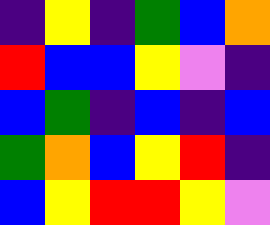[["indigo", "yellow", "indigo", "green", "blue", "orange"], ["red", "blue", "blue", "yellow", "violet", "indigo"], ["blue", "green", "indigo", "blue", "indigo", "blue"], ["green", "orange", "blue", "yellow", "red", "indigo"], ["blue", "yellow", "red", "red", "yellow", "violet"]]